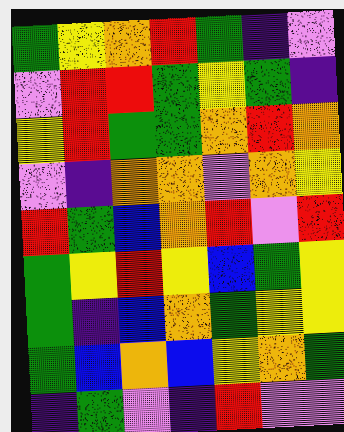[["green", "yellow", "orange", "red", "green", "indigo", "violet"], ["violet", "red", "red", "green", "yellow", "green", "indigo"], ["yellow", "red", "green", "green", "orange", "red", "orange"], ["violet", "indigo", "orange", "orange", "violet", "orange", "yellow"], ["red", "green", "blue", "orange", "red", "violet", "red"], ["green", "yellow", "red", "yellow", "blue", "green", "yellow"], ["green", "indigo", "blue", "orange", "green", "yellow", "yellow"], ["green", "blue", "orange", "blue", "yellow", "orange", "green"], ["indigo", "green", "violet", "indigo", "red", "violet", "violet"]]